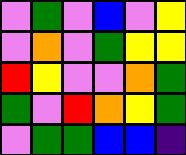[["violet", "green", "violet", "blue", "violet", "yellow"], ["violet", "orange", "violet", "green", "yellow", "yellow"], ["red", "yellow", "violet", "violet", "orange", "green"], ["green", "violet", "red", "orange", "yellow", "green"], ["violet", "green", "green", "blue", "blue", "indigo"]]